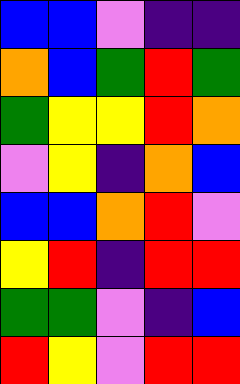[["blue", "blue", "violet", "indigo", "indigo"], ["orange", "blue", "green", "red", "green"], ["green", "yellow", "yellow", "red", "orange"], ["violet", "yellow", "indigo", "orange", "blue"], ["blue", "blue", "orange", "red", "violet"], ["yellow", "red", "indigo", "red", "red"], ["green", "green", "violet", "indigo", "blue"], ["red", "yellow", "violet", "red", "red"]]